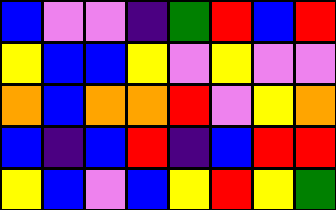[["blue", "violet", "violet", "indigo", "green", "red", "blue", "red"], ["yellow", "blue", "blue", "yellow", "violet", "yellow", "violet", "violet"], ["orange", "blue", "orange", "orange", "red", "violet", "yellow", "orange"], ["blue", "indigo", "blue", "red", "indigo", "blue", "red", "red"], ["yellow", "blue", "violet", "blue", "yellow", "red", "yellow", "green"]]